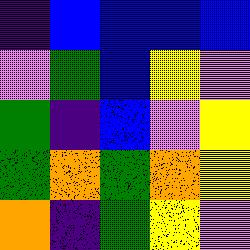[["indigo", "blue", "blue", "blue", "blue"], ["violet", "green", "blue", "yellow", "violet"], ["green", "indigo", "blue", "violet", "yellow"], ["green", "orange", "green", "orange", "yellow"], ["orange", "indigo", "green", "yellow", "violet"]]